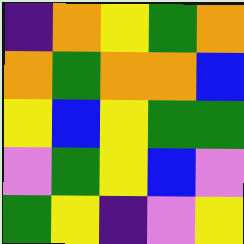[["indigo", "orange", "yellow", "green", "orange"], ["orange", "green", "orange", "orange", "blue"], ["yellow", "blue", "yellow", "green", "green"], ["violet", "green", "yellow", "blue", "violet"], ["green", "yellow", "indigo", "violet", "yellow"]]